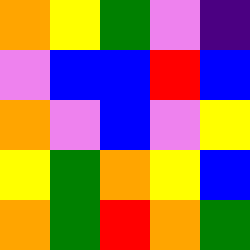[["orange", "yellow", "green", "violet", "indigo"], ["violet", "blue", "blue", "red", "blue"], ["orange", "violet", "blue", "violet", "yellow"], ["yellow", "green", "orange", "yellow", "blue"], ["orange", "green", "red", "orange", "green"]]